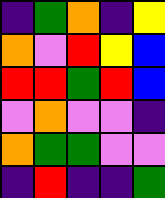[["indigo", "green", "orange", "indigo", "yellow"], ["orange", "violet", "red", "yellow", "blue"], ["red", "red", "green", "red", "blue"], ["violet", "orange", "violet", "violet", "indigo"], ["orange", "green", "green", "violet", "violet"], ["indigo", "red", "indigo", "indigo", "green"]]